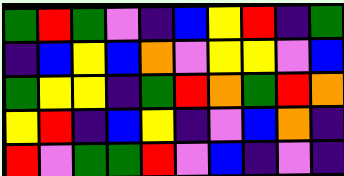[["green", "red", "green", "violet", "indigo", "blue", "yellow", "red", "indigo", "green"], ["indigo", "blue", "yellow", "blue", "orange", "violet", "yellow", "yellow", "violet", "blue"], ["green", "yellow", "yellow", "indigo", "green", "red", "orange", "green", "red", "orange"], ["yellow", "red", "indigo", "blue", "yellow", "indigo", "violet", "blue", "orange", "indigo"], ["red", "violet", "green", "green", "red", "violet", "blue", "indigo", "violet", "indigo"]]